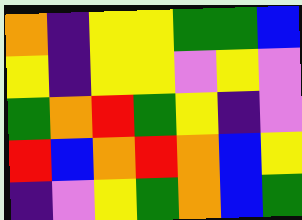[["orange", "indigo", "yellow", "yellow", "green", "green", "blue"], ["yellow", "indigo", "yellow", "yellow", "violet", "yellow", "violet"], ["green", "orange", "red", "green", "yellow", "indigo", "violet"], ["red", "blue", "orange", "red", "orange", "blue", "yellow"], ["indigo", "violet", "yellow", "green", "orange", "blue", "green"]]